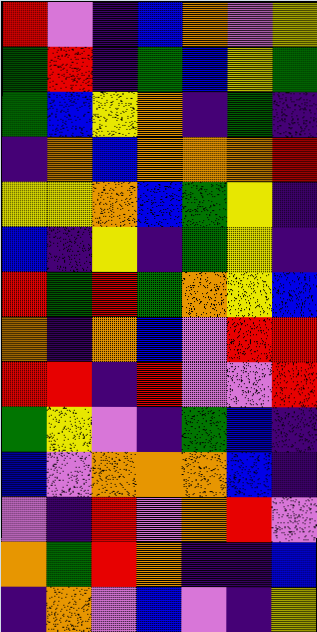[["red", "violet", "indigo", "blue", "orange", "violet", "yellow"], ["green", "red", "indigo", "green", "blue", "yellow", "green"], ["green", "blue", "yellow", "orange", "indigo", "green", "indigo"], ["indigo", "orange", "blue", "orange", "orange", "orange", "red"], ["yellow", "yellow", "orange", "blue", "green", "yellow", "indigo"], ["blue", "indigo", "yellow", "indigo", "green", "yellow", "indigo"], ["red", "green", "red", "green", "orange", "yellow", "blue"], ["orange", "indigo", "orange", "blue", "violet", "red", "red"], ["red", "red", "indigo", "red", "violet", "violet", "red"], ["green", "yellow", "violet", "indigo", "green", "blue", "indigo"], ["blue", "violet", "orange", "orange", "orange", "blue", "indigo"], ["violet", "indigo", "red", "violet", "orange", "red", "violet"], ["orange", "green", "red", "orange", "indigo", "indigo", "blue"], ["indigo", "orange", "violet", "blue", "violet", "indigo", "yellow"]]